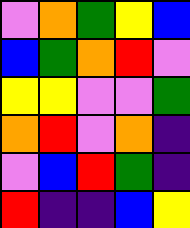[["violet", "orange", "green", "yellow", "blue"], ["blue", "green", "orange", "red", "violet"], ["yellow", "yellow", "violet", "violet", "green"], ["orange", "red", "violet", "orange", "indigo"], ["violet", "blue", "red", "green", "indigo"], ["red", "indigo", "indigo", "blue", "yellow"]]